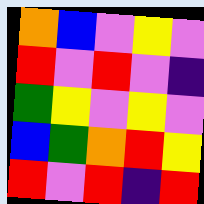[["orange", "blue", "violet", "yellow", "violet"], ["red", "violet", "red", "violet", "indigo"], ["green", "yellow", "violet", "yellow", "violet"], ["blue", "green", "orange", "red", "yellow"], ["red", "violet", "red", "indigo", "red"]]